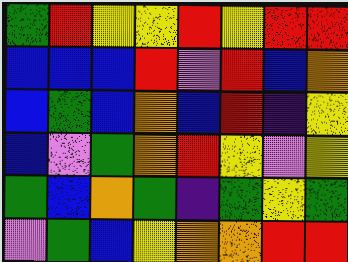[["green", "red", "yellow", "yellow", "red", "yellow", "red", "red"], ["blue", "blue", "blue", "red", "violet", "red", "blue", "orange"], ["blue", "green", "blue", "orange", "blue", "red", "indigo", "yellow"], ["blue", "violet", "green", "orange", "red", "yellow", "violet", "yellow"], ["green", "blue", "orange", "green", "indigo", "green", "yellow", "green"], ["violet", "green", "blue", "yellow", "orange", "orange", "red", "red"]]